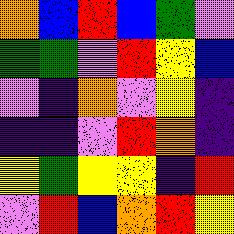[["orange", "blue", "red", "blue", "green", "violet"], ["green", "green", "violet", "red", "yellow", "blue"], ["violet", "indigo", "orange", "violet", "yellow", "indigo"], ["indigo", "indigo", "violet", "red", "orange", "indigo"], ["yellow", "green", "yellow", "yellow", "indigo", "red"], ["violet", "red", "blue", "orange", "red", "yellow"]]